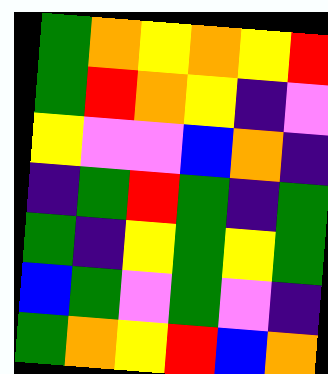[["green", "orange", "yellow", "orange", "yellow", "red"], ["green", "red", "orange", "yellow", "indigo", "violet"], ["yellow", "violet", "violet", "blue", "orange", "indigo"], ["indigo", "green", "red", "green", "indigo", "green"], ["green", "indigo", "yellow", "green", "yellow", "green"], ["blue", "green", "violet", "green", "violet", "indigo"], ["green", "orange", "yellow", "red", "blue", "orange"]]